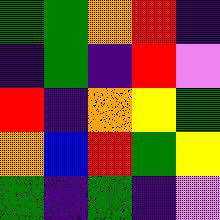[["green", "green", "orange", "red", "indigo"], ["indigo", "green", "indigo", "red", "violet"], ["red", "indigo", "orange", "yellow", "green"], ["orange", "blue", "red", "green", "yellow"], ["green", "indigo", "green", "indigo", "violet"]]